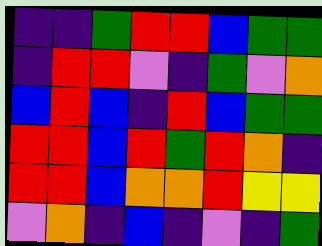[["indigo", "indigo", "green", "red", "red", "blue", "green", "green"], ["indigo", "red", "red", "violet", "indigo", "green", "violet", "orange"], ["blue", "red", "blue", "indigo", "red", "blue", "green", "green"], ["red", "red", "blue", "red", "green", "red", "orange", "indigo"], ["red", "red", "blue", "orange", "orange", "red", "yellow", "yellow"], ["violet", "orange", "indigo", "blue", "indigo", "violet", "indigo", "green"]]